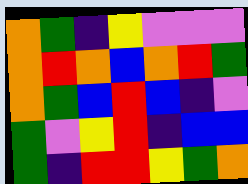[["orange", "green", "indigo", "yellow", "violet", "violet", "violet"], ["orange", "red", "orange", "blue", "orange", "red", "green"], ["orange", "green", "blue", "red", "blue", "indigo", "violet"], ["green", "violet", "yellow", "red", "indigo", "blue", "blue"], ["green", "indigo", "red", "red", "yellow", "green", "orange"]]